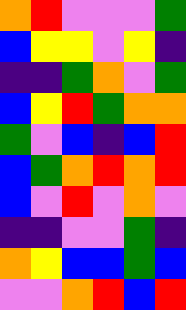[["orange", "red", "violet", "violet", "violet", "green"], ["blue", "yellow", "yellow", "violet", "yellow", "indigo"], ["indigo", "indigo", "green", "orange", "violet", "green"], ["blue", "yellow", "red", "green", "orange", "orange"], ["green", "violet", "blue", "indigo", "blue", "red"], ["blue", "green", "orange", "red", "orange", "red"], ["blue", "violet", "red", "violet", "orange", "violet"], ["indigo", "indigo", "violet", "violet", "green", "indigo"], ["orange", "yellow", "blue", "blue", "green", "blue"], ["violet", "violet", "orange", "red", "blue", "red"]]